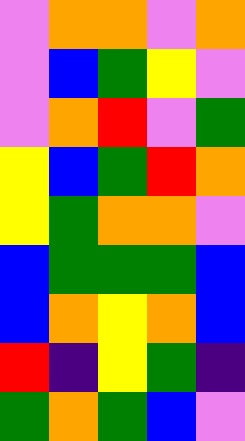[["violet", "orange", "orange", "violet", "orange"], ["violet", "blue", "green", "yellow", "violet"], ["violet", "orange", "red", "violet", "green"], ["yellow", "blue", "green", "red", "orange"], ["yellow", "green", "orange", "orange", "violet"], ["blue", "green", "green", "green", "blue"], ["blue", "orange", "yellow", "orange", "blue"], ["red", "indigo", "yellow", "green", "indigo"], ["green", "orange", "green", "blue", "violet"]]